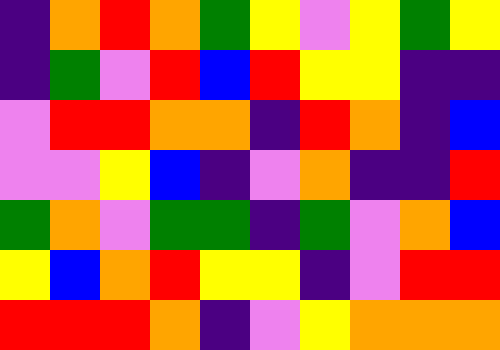[["indigo", "orange", "red", "orange", "green", "yellow", "violet", "yellow", "green", "yellow"], ["indigo", "green", "violet", "red", "blue", "red", "yellow", "yellow", "indigo", "indigo"], ["violet", "red", "red", "orange", "orange", "indigo", "red", "orange", "indigo", "blue"], ["violet", "violet", "yellow", "blue", "indigo", "violet", "orange", "indigo", "indigo", "red"], ["green", "orange", "violet", "green", "green", "indigo", "green", "violet", "orange", "blue"], ["yellow", "blue", "orange", "red", "yellow", "yellow", "indigo", "violet", "red", "red"], ["red", "red", "red", "orange", "indigo", "violet", "yellow", "orange", "orange", "orange"]]